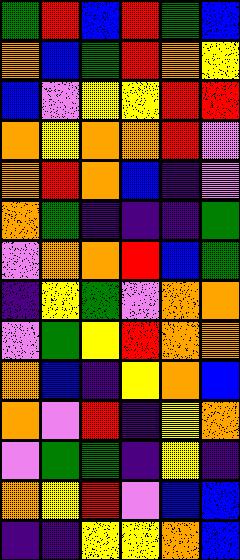[["green", "red", "blue", "red", "green", "blue"], ["orange", "blue", "green", "red", "orange", "yellow"], ["blue", "violet", "yellow", "yellow", "red", "red"], ["orange", "yellow", "orange", "orange", "red", "violet"], ["orange", "red", "orange", "blue", "indigo", "violet"], ["orange", "green", "indigo", "indigo", "indigo", "green"], ["violet", "orange", "orange", "red", "blue", "green"], ["indigo", "yellow", "green", "violet", "orange", "orange"], ["violet", "green", "yellow", "red", "orange", "orange"], ["orange", "blue", "indigo", "yellow", "orange", "blue"], ["orange", "violet", "red", "indigo", "yellow", "orange"], ["violet", "green", "green", "indigo", "yellow", "indigo"], ["orange", "yellow", "red", "violet", "blue", "blue"], ["indigo", "indigo", "yellow", "yellow", "orange", "blue"]]